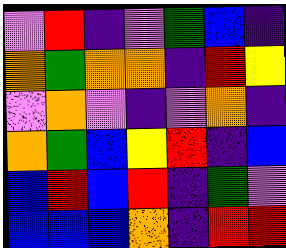[["violet", "red", "indigo", "violet", "green", "blue", "indigo"], ["orange", "green", "orange", "orange", "indigo", "red", "yellow"], ["violet", "orange", "violet", "indigo", "violet", "orange", "indigo"], ["orange", "green", "blue", "yellow", "red", "indigo", "blue"], ["blue", "red", "blue", "red", "indigo", "green", "violet"], ["blue", "blue", "blue", "orange", "indigo", "red", "red"]]